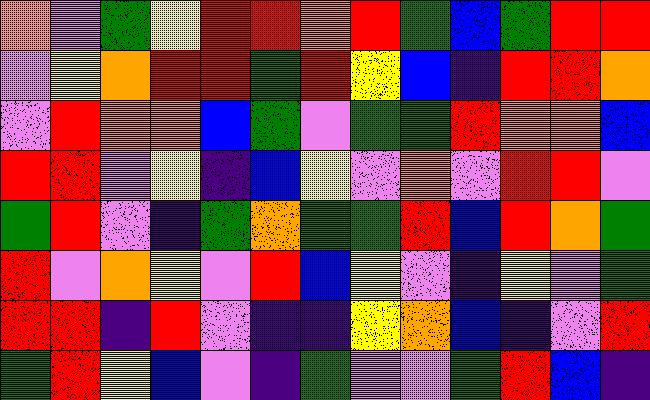[["orange", "violet", "green", "yellow", "red", "red", "orange", "red", "green", "blue", "green", "red", "red"], ["violet", "yellow", "orange", "red", "red", "green", "red", "yellow", "blue", "indigo", "red", "red", "orange"], ["violet", "red", "orange", "orange", "blue", "green", "violet", "green", "green", "red", "orange", "orange", "blue"], ["red", "red", "violet", "yellow", "indigo", "blue", "yellow", "violet", "orange", "violet", "red", "red", "violet"], ["green", "red", "violet", "indigo", "green", "orange", "green", "green", "red", "blue", "red", "orange", "green"], ["red", "violet", "orange", "yellow", "violet", "red", "blue", "yellow", "violet", "indigo", "yellow", "violet", "green"], ["red", "red", "indigo", "red", "violet", "indigo", "indigo", "yellow", "orange", "blue", "indigo", "violet", "red"], ["green", "red", "yellow", "blue", "violet", "indigo", "green", "violet", "violet", "green", "red", "blue", "indigo"]]